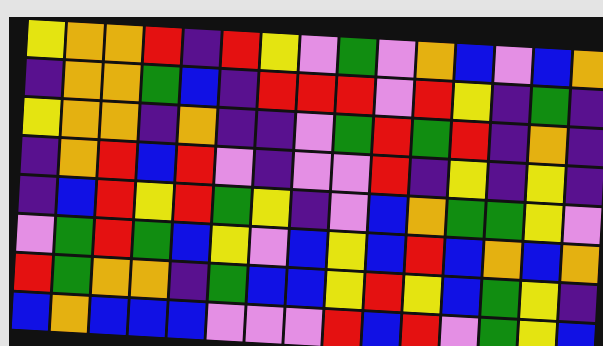[["yellow", "orange", "orange", "red", "indigo", "red", "yellow", "violet", "green", "violet", "orange", "blue", "violet", "blue", "orange"], ["indigo", "orange", "orange", "green", "blue", "indigo", "red", "red", "red", "violet", "red", "yellow", "indigo", "green", "indigo"], ["yellow", "orange", "orange", "indigo", "orange", "indigo", "indigo", "violet", "green", "red", "green", "red", "indigo", "orange", "indigo"], ["indigo", "orange", "red", "blue", "red", "violet", "indigo", "violet", "violet", "red", "indigo", "yellow", "indigo", "yellow", "indigo"], ["indigo", "blue", "red", "yellow", "red", "green", "yellow", "indigo", "violet", "blue", "orange", "green", "green", "yellow", "violet"], ["violet", "green", "red", "green", "blue", "yellow", "violet", "blue", "yellow", "blue", "red", "blue", "orange", "blue", "orange"], ["red", "green", "orange", "orange", "indigo", "green", "blue", "blue", "yellow", "red", "yellow", "blue", "green", "yellow", "indigo"], ["blue", "orange", "blue", "blue", "blue", "violet", "violet", "violet", "red", "blue", "red", "violet", "green", "yellow", "blue"]]